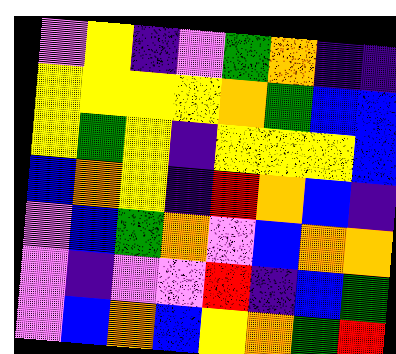[["violet", "yellow", "indigo", "violet", "green", "orange", "indigo", "indigo"], ["yellow", "yellow", "yellow", "yellow", "orange", "green", "blue", "blue"], ["yellow", "green", "yellow", "indigo", "yellow", "yellow", "yellow", "blue"], ["blue", "orange", "yellow", "indigo", "red", "orange", "blue", "indigo"], ["violet", "blue", "green", "orange", "violet", "blue", "orange", "orange"], ["violet", "indigo", "violet", "violet", "red", "indigo", "blue", "green"], ["violet", "blue", "orange", "blue", "yellow", "orange", "green", "red"]]